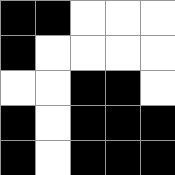[["black", "black", "white", "white", "white"], ["black", "white", "white", "white", "white"], ["white", "white", "black", "black", "white"], ["black", "white", "black", "black", "black"], ["black", "white", "black", "black", "black"]]